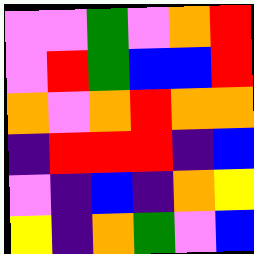[["violet", "violet", "green", "violet", "orange", "red"], ["violet", "red", "green", "blue", "blue", "red"], ["orange", "violet", "orange", "red", "orange", "orange"], ["indigo", "red", "red", "red", "indigo", "blue"], ["violet", "indigo", "blue", "indigo", "orange", "yellow"], ["yellow", "indigo", "orange", "green", "violet", "blue"]]